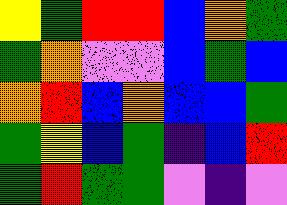[["yellow", "green", "red", "red", "blue", "orange", "green"], ["green", "orange", "violet", "violet", "blue", "green", "blue"], ["orange", "red", "blue", "orange", "blue", "blue", "green"], ["green", "yellow", "blue", "green", "indigo", "blue", "red"], ["green", "red", "green", "green", "violet", "indigo", "violet"]]